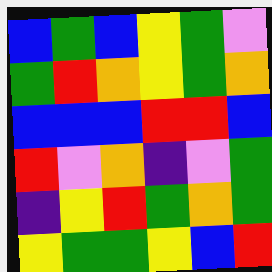[["blue", "green", "blue", "yellow", "green", "violet"], ["green", "red", "orange", "yellow", "green", "orange"], ["blue", "blue", "blue", "red", "red", "blue"], ["red", "violet", "orange", "indigo", "violet", "green"], ["indigo", "yellow", "red", "green", "orange", "green"], ["yellow", "green", "green", "yellow", "blue", "red"]]